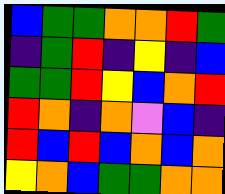[["blue", "green", "green", "orange", "orange", "red", "green"], ["indigo", "green", "red", "indigo", "yellow", "indigo", "blue"], ["green", "green", "red", "yellow", "blue", "orange", "red"], ["red", "orange", "indigo", "orange", "violet", "blue", "indigo"], ["red", "blue", "red", "blue", "orange", "blue", "orange"], ["yellow", "orange", "blue", "green", "green", "orange", "orange"]]